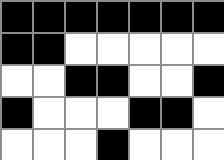[["black", "black", "black", "black", "black", "black", "black"], ["black", "black", "white", "white", "white", "white", "white"], ["white", "white", "black", "black", "white", "white", "black"], ["black", "white", "white", "white", "black", "black", "white"], ["white", "white", "white", "black", "white", "white", "white"]]